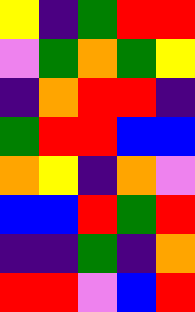[["yellow", "indigo", "green", "red", "red"], ["violet", "green", "orange", "green", "yellow"], ["indigo", "orange", "red", "red", "indigo"], ["green", "red", "red", "blue", "blue"], ["orange", "yellow", "indigo", "orange", "violet"], ["blue", "blue", "red", "green", "red"], ["indigo", "indigo", "green", "indigo", "orange"], ["red", "red", "violet", "blue", "red"]]